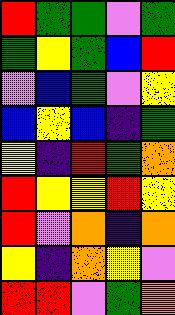[["red", "green", "green", "violet", "green"], ["green", "yellow", "green", "blue", "red"], ["violet", "blue", "green", "violet", "yellow"], ["blue", "yellow", "blue", "indigo", "green"], ["yellow", "indigo", "red", "green", "orange"], ["red", "yellow", "yellow", "red", "yellow"], ["red", "violet", "orange", "indigo", "orange"], ["yellow", "indigo", "orange", "yellow", "violet"], ["red", "red", "violet", "green", "orange"]]